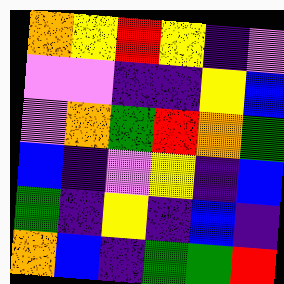[["orange", "yellow", "red", "yellow", "indigo", "violet"], ["violet", "violet", "indigo", "indigo", "yellow", "blue"], ["violet", "orange", "green", "red", "orange", "green"], ["blue", "indigo", "violet", "yellow", "indigo", "blue"], ["green", "indigo", "yellow", "indigo", "blue", "indigo"], ["orange", "blue", "indigo", "green", "green", "red"]]